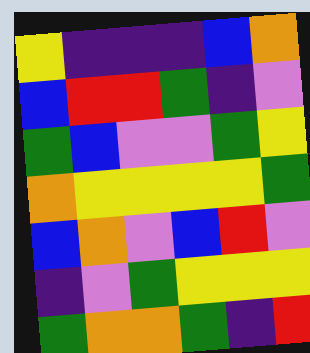[["yellow", "indigo", "indigo", "indigo", "blue", "orange"], ["blue", "red", "red", "green", "indigo", "violet"], ["green", "blue", "violet", "violet", "green", "yellow"], ["orange", "yellow", "yellow", "yellow", "yellow", "green"], ["blue", "orange", "violet", "blue", "red", "violet"], ["indigo", "violet", "green", "yellow", "yellow", "yellow"], ["green", "orange", "orange", "green", "indigo", "red"]]